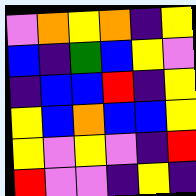[["violet", "orange", "yellow", "orange", "indigo", "yellow"], ["blue", "indigo", "green", "blue", "yellow", "violet"], ["indigo", "blue", "blue", "red", "indigo", "yellow"], ["yellow", "blue", "orange", "blue", "blue", "yellow"], ["yellow", "violet", "yellow", "violet", "indigo", "red"], ["red", "violet", "violet", "indigo", "yellow", "indigo"]]